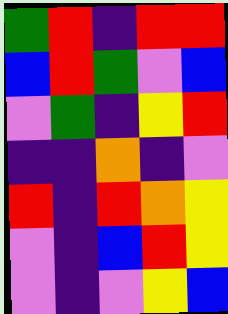[["green", "red", "indigo", "red", "red"], ["blue", "red", "green", "violet", "blue"], ["violet", "green", "indigo", "yellow", "red"], ["indigo", "indigo", "orange", "indigo", "violet"], ["red", "indigo", "red", "orange", "yellow"], ["violet", "indigo", "blue", "red", "yellow"], ["violet", "indigo", "violet", "yellow", "blue"]]